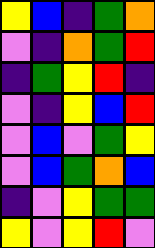[["yellow", "blue", "indigo", "green", "orange"], ["violet", "indigo", "orange", "green", "red"], ["indigo", "green", "yellow", "red", "indigo"], ["violet", "indigo", "yellow", "blue", "red"], ["violet", "blue", "violet", "green", "yellow"], ["violet", "blue", "green", "orange", "blue"], ["indigo", "violet", "yellow", "green", "green"], ["yellow", "violet", "yellow", "red", "violet"]]